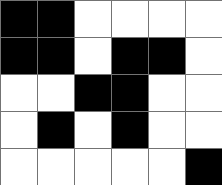[["black", "black", "white", "white", "white", "white"], ["black", "black", "white", "black", "black", "white"], ["white", "white", "black", "black", "white", "white"], ["white", "black", "white", "black", "white", "white"], ["white", "white", "white", "white", "white", "black"]]